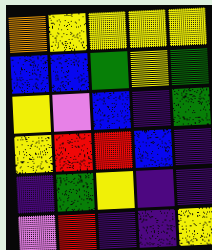[["orange", "yellow", "yellow", "yellow", "yellow"], ["blue", "blue", "green", "yellow", "green"], ["yellow", "violet", "blue", "indigo", "green"], ["yellow", "red", "red", "blue", "indigo"], ["indigo", "green", "yellow", "indigo", "indigo"], ["violet", "red", "indigo", "indigo", "yellow"]]